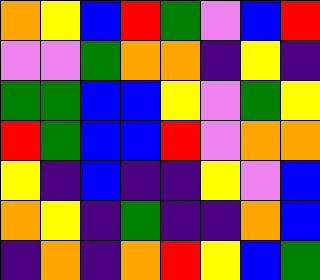[["orange", "yellow", "blue", "red", "green", "violet", "blue", "red"], ["violet", "violet", "green", "orange", "orange", "indigo", "yellow", "indigo"], ["green", "green", "blue", "blue", "yellow", "violet", "green", "yellow"], ["red", "green", "blue", "blue", "red", "violet", "orange", "orange"], ["yellow", "indigo", "blue", "indigo", "indigo", "yellow", "violet", "blue"], ["orange", "yellow", "indigo", "green", "indigo", "indigo", "orange", "blue"], ["indigo", "orange", "indigo", "orange", "red", "yellow", "blue", "green"]]